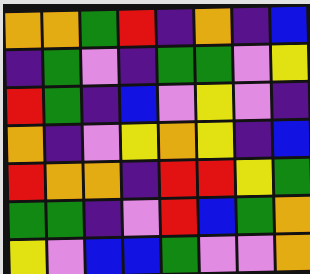[["orange", "orange", "green", "red", "indigo", "orange", "indigo", "blue"], ["indigo", "green", "violet", "indigo", "green", "green", "violet", "yellow"], ["red", "green", "indigo", "blue", "violet", "yellow", "violet", "indigo"], ["orange", "indigo", "violet", "yellow", "orange", "yellow", "indigo", "blue"], ["red", "orange", "orange", "indigo", "red", "red", "yellow", "green"], ["green", "green", "indigo", "violet", "red", "blue", "green", "orange"], ["yellow", "violet", "blue", "blue", "green", "violet", "violet", "orange"]]